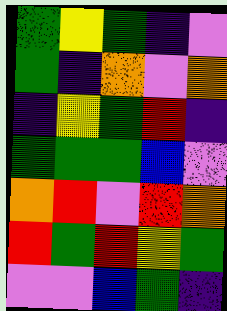[["green", "yellow", "green", "indigo", "violet"], ["green", "indigo", "orange", "violet", "orange"], ["indigo", "yellow", "green", "red", "indigo"], ["green", "green", "green", "blue", "violet"], ["orange", "red", "violet", "red", "orange"], ["red", "green", "red", "yellow", "green"], ["violet", "violet", "blue", "green", "indigo"]]